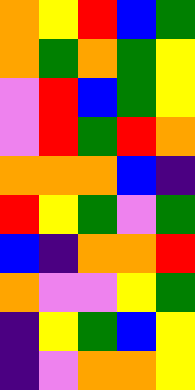[["orange", "yellow", "red", "blue", "green"], ["orange", "green", "orange", "green", "yellow"], ["violet", "red", "blue", "green", "yellow"], ["violet", "red", "green", "red", "orange"], ["orange", "orange", "orange", "blue", "indigo"], ["red", "yellow", "green", "violet", "green"], ["blue", "indigo", "orange", "orange", "red"], ["orange", "violet", "violet", "yellow", "green"], ["indigo", "yellow", "green", "blue", "yellow"], ["indigo", "violet", "orange", "orange", "yellow"]]